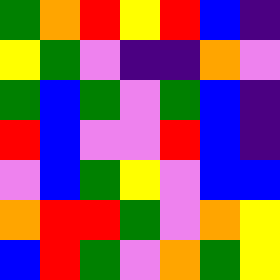[["green", "orange", "red", "yellow", "red", "blue", "indigo"], ["yellow", "green", "violet", "indigo", "indigo", "orange", "violet"], ["green", "blue", "green", "violet", "green", "blue", "indigo"], ["red", "blue", "violet", "violet", "red", "blue", "indigo"], ["violet", "blue", "green", "yellow", "violet", "blue", "blue"], ["orange", "red", "red", "green", "violet", "orange", "yellow"], ["blue", "red", "green", "violet", "orange", "green", "yellow"]]